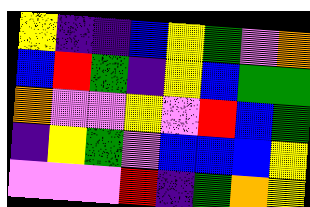[["yellow", "indigo", "indigo", "blue", "yellow", "green", "violet", "orange"], ["blue", "red", "green", "indigo", "yellow", "blue", "green", "green"], ["orange", "violet", "violet", "yellow", "violet", "red", "blue", "green"], ["indigo", "yellow", "green", "violet", "blue", "blue", "blue", "yellow"], ["violet", "violet", "violet", "red", "indigo", "green", "orange", "yellow"]]